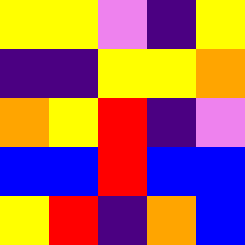[["yellow", "yellow", "violet", "indigo", "yellow"], ["indigo", "indigo", "yellow", "yellow", "orange"], ["orange", "yellow", "red", "indigo", "violet"], ["blue", "blue", "red", "blue", "blue"], ["yellow", "red", "indigo", "orange", "blue"]]